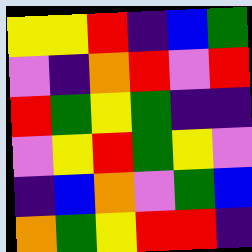[["yellow", "yellow", "red", "indigo", "blue", "green"], ["violet", "indigo", "orange", "red", "violet", "red"], ["red", "green", "yellow", "green", "indigo", "indigo"], ["violet", "yellow", "red", "green", "yellow", "violet"], ["indigo", "blue", "orange", "violet", "green", "blue"], ["orange", "green", "yellow", "red", "red", "indigo"]]